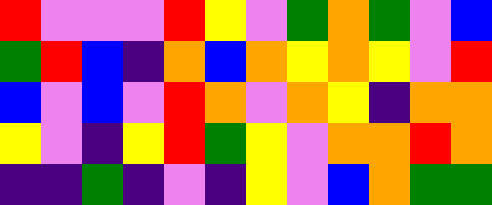[["red", "violet", "violet", "violet", "red", "yellow", "violet", "green", "orange", "green", "violet", "blue"], ["green", "red", "blue", "indigo", "orange", "blue", "orange", "yellow", "orange", "yellow", "violet", "red"], ["blue", "violet", "blue", "violet", "red", "orange", "violet", "orange", "yellow", "indigo", "orange", "orange"], ["yellow", "violet", "indigo", "yellow", "red", "green", "yellow", "violet", "orange", "orange", "red", "orange"], ["indigo", "indigo", "green", "indigo", "violet", "indigo", "yellow", "violet", "blue", "orange", "green", "green"]]